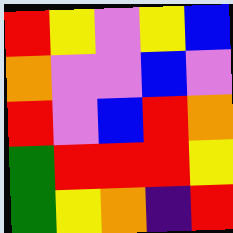[["red", "yellow", "violet", "yellow", "blue"], ["orange", "violet", "violet", "blue", "violet"], ["red", "violet", "blue", "red", "orange"], ["green", "red", "red", "red", "yellow"], ["green", "yellow", "orange", "indigo", "red"]]